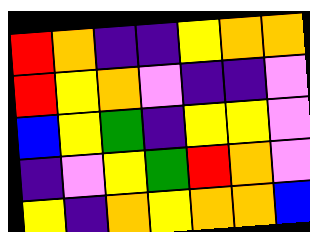[["red", "orange", "indigo", "indigo", "yellow", "orange", "orange"], ["red", "yellow", "orange", "violet", "indigo", "indigo", "violet"], ["blue", "yellow", "green", "indigo", "yellow", "yellow", "violet"], ["indigo", "violet", "yellow", "green", "red", "orange", "violet"], ["yellow", "indigo", "orange", "yellow", "orange", "orange", "blue"]]